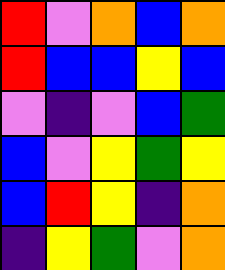[["red", "violet", "orange", "blue", "orange"], ["red", "blue", "blue", "yellow", "blue"], ["violet", "indigo", "violet", "blue", "green"], ["blue", "violet", "yellow", "green", "yellow"], ["blue", "red", "yellow", "indigo", "orange"], ["indigo", "yellow", "green", "violet", "orange"]]